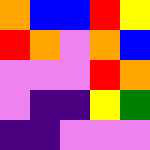[["orange", "blue", "blue", "red", "yellow"], ["red", "orange", "violet", "orange", "blue"], ["violet", "violet", "violet", "red", "orange"], ["violet", "indigo", "indigo", "yellow", "green"], ["indigo", "indigo", "violet", "violet", "violet"]]